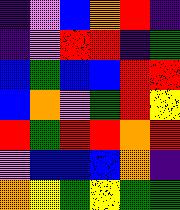[["indigo", "violet", "blue", "orange", "red", "indigo"], ["indigo", "violet", "red", "red", "indigo", "green"], ["blue", "green", "blue", "blue", "red", "red"], ["blue", "orange", "violet", "green", "red", "yellow"], ["red", "green", "red", "red", "orange", "red"], ["violet", "blue", "blue", "blue", "orange", "indigo"], ["orange", "yellow", "green", "yellow", "green", "green"]]